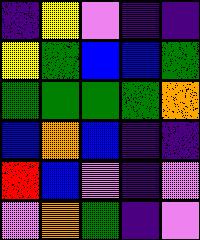[["indigo", "yellow", "violet", "indigo", "indigo"], ["yellow", "green", "blue", "blue", "green"], ["green", "green", "green", "green", "orange"], ["blue", "orange", "blue", "indigo", "indigo"], ["red", "blue", "violet", "indigo", "violet"], ["violet", "orange", "green", "indigo", "violet"]]